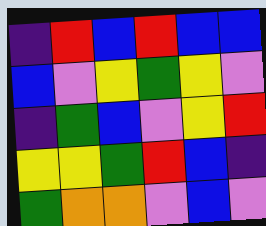[["indigo", "red", "blue", "red", "blue", "blue"], ["blue", "violet", "yellow", "green", "yellow", "violet"], ["indigo", "green", "blue", "violet", "yellow", "red"], ["yellow", "yellow", "green", "red", "blue", "indigo"], ["green", "orange", "orange", "violet", "blue", "violet"]]